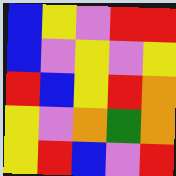[["blue", "yellow", "violet", "red", "red"], ["blue", "violet", "yellow", "violet", "yellow"], ["red", "blue", "yellow", "red", "orange"], ["yellow", "violet", "orange", "green", "orange"], ["yellow", "red", "blue", "violet", "red"]]